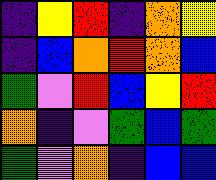[["indigo", "yellow", "red", "indigo", "orange", "yellow"], ["indigo", "blue", "orange", "red", "orange", "blue"], ["green", "violet", "red", "blue", "yellow", "red"], ["orange", "indigo", "violet", "green", "blue", "green"], ["green", "violet", "orange", "indigo", "blue", "blue"]]